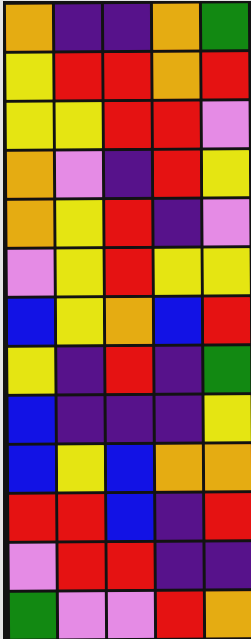[["orange", "indigo", "indigo", "orange", "green"], ["yellow", "red", "red", "orange", "red"], ["yellow", "yellow", "red", "red", "violet"], ["orange", "violet", "indigo", "red", "yellow"], ["orange", "yellow", "red", "indigo", "violet"], ["violet", "yellow", "red", "yellow", "yellow"], ["blue", "yellow", "orange", "blue", "red"], ["yellow", "indigo", "red", "indigo", "green"], ["blue", "indigo", "indigo", "indigo", "yellow"], ["blue", "yellow", "blue", "orange", "orange"], ["red", "red", "blue", "indigo", "red"], ["violet", "red", "red", "indigo", "indigo"], ["green", "violet", "violet", "red", "orange"]]